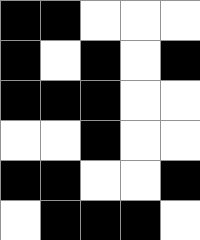[["black", "black", "white", "white", "white"], ["black", "white", "black", "white", "black"], ["black", "black", "black", "white", "white"], ["white", "white", "black", "white", "white"], ["black", "black", "white", "white", "black"], ["white", "black", "black", "black", "white"]]